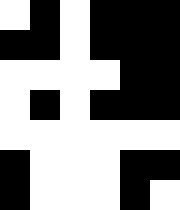[["white", "black", "white", "black", "black", "black"], ["black", "black", "white", "black", "black", "black"], ["white", "white", "white", "white", "black", "black"], ["white", "black", "white", "black", "black", "black"], ["white", "white", "white", "white", "white", "white"], ["black", "white", "white", "white", "black", "black"], ["black", "white", "white", "white", "black", "white"]]